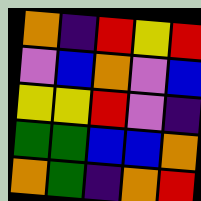[["orange", "indigo", "red", "yellow", "red"], ["violet", "blue", "orange", "violet", "blue"], ["yellow", "yellow", "red", "violet", "indigo"], ["green", "green", "blue", "blue", "orange"], ["orange", "green", "indigo", "orange", "red"]]